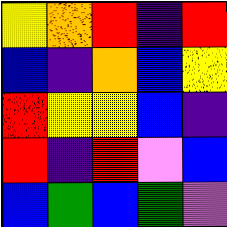[["yellow", "orange", "red", "indigo", "red"], ["blue", "indigo", "orange", "blue", "yellow"], ["red", "yellow", "yellow", "blue", "indigo"], ["red", "indigo", "red", "violet", "blue"], ["blue", "green", "blue", "green", "violet"]]